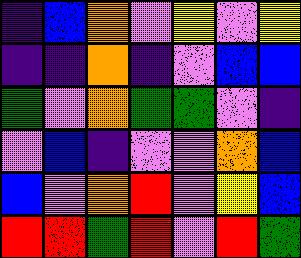[["indigo", "blue", "orange", "violet", "yellow", "violet", "yellow"], ["indigo", "indigo", "orange", "indigo", "violet", "blue", "blue"], ["green", "violet", "orange", "green", "green", "violet", "indigo"], ["violet", "blue", "indigo", "violet", "violet", "orange", "blue"], ["blue", "violet", "orange", "red", "violet", "yellow", "blue"], ["red", "red", "green", "red", "violet", "red", "green"]]